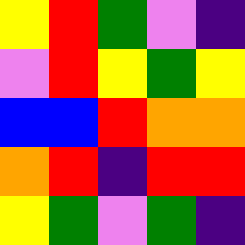[["yellow", "red", "green", "violet", "indigo"], ["violet", "red", "yellow", "green", "yellow"], ["blue", "blue", "red", "orange", "orange"], ["orange", "red", "indigo", "red", "red"], ["yellow", "green", "violet", "green", "indigo"]]